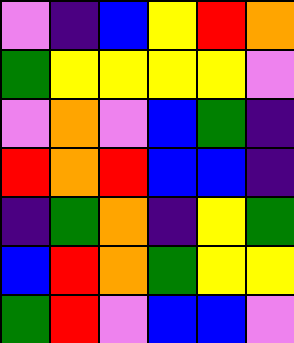[["violet", "indigo", "blue", "yellow", "red", "orange"], ["green", "yellow", "yellow", "yellow", "yellow", "violet"], ["violet", "orange", "violet", "blue", "green", "indigo"], ["red", "orange", "red", "blue", "blue", "indigo"], ["indigo", "green", "orange", "indigo", "yellow", "green"], ["blue", "red", "orange", "green", "yellow", "yellow"], ["green", "red", "violet", "blue", "blue", "violet"]]